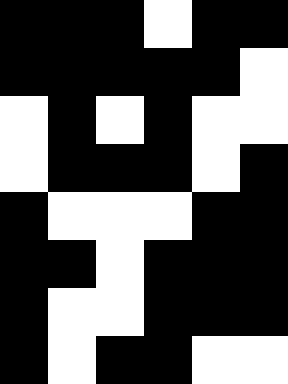[["black", "black", "black", "white", "black", "black"], ["black", "black", "black", "black", "black", "white"], ["white", "black", "white", "black", "white", "white"], ["white", "black", "black", "black", "white", "black"], ["black", "white", "white", "white", "black", "black"], ["black", "black", "white", "black", "black", "black"], ["black", "white", "white", "black", "black", "black"], ["black", "white", "black", "black", "white", "white"]]